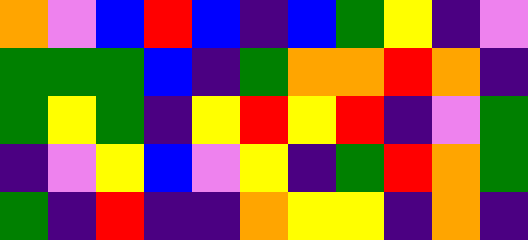[["orange", "violet", "blue", "red", "blue", "indigo", "blue", "green", "yellow", "indigo", "violet"], ["green", "green", "green", "blue", "indigo", "green", "orange", "orange", "red", "orange", "indigo"], ["green", "yellow", "green", "indigo", "yellow", "red", "yellow", "red", "indigo", "violet", "green"], ["indigo", "violet", "yellow", "blue", "violet", "yellow", "indigo", "green", "red", "orange", "green"], ["green", "indigo", "red", "indigo", "indigo", "orange", "yellow", "yellow", "indigo", "orange", "indigo"]]